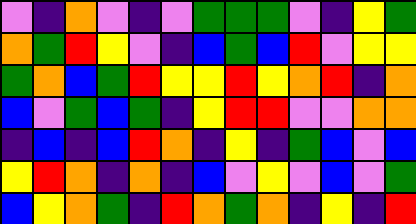[["violet", "indigo", "orange", "violet", "indigo", "violet", "green", "green", "green", "violet", "indigo", "yellow", "green"], ["orange", "green", "red", "yellow", "violet", "indigo", "blue", "green", "blue", "red", "violet", "yellow", "yellow"], ["green", "orange", "blue", "green", "red", "yellow", "yellow", "red", "yellow", "orange", "red", "indigo", "orange"], ["blue", "violet", "green", "blue", "green", "indigo", "yellow", "red", "red", "violet", "violet", "orange", "orange"], ["indigo", "blue", "indigo", "blue", "red", "orange", "indigo", "yellow", "indigo", "green", "blue", "violet", "blue"], ["yellow", "red", "orange", "indigo", "orange", "indigo", "blue", "violet", "yellow", "violet", "blue", "violet", "green"], ["blue", "yellow", "orange", "green", "indigo", "red", "orange", "green", "orange", "indigo", "yellow", "indigo", "red"]]